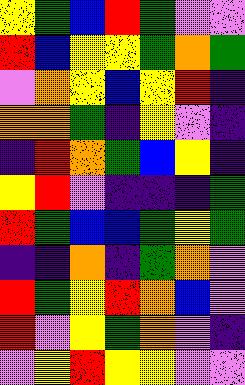[["yellow", "green", "blue", "red", "green", "violet", "violet"], ["red", "blue", "yellow", "yellow", "green", "orange", "green"], ["violet", "orange", "yellow", "blue", "yellow", "red", "indigo"], ["orange", "orange", "green", "indigo", "yellow", "violet", "indigo"], ["indigo", "red", "orange", "green", "blue", "yellow", "indigo"], ["yellow", "red", "violet", "indigo", "indigo", "indigo", "green"], ["red", "green", "blue", "blue", "green", "yellow", "green"], ["indigo", "indigo", "orange", "indigo", "green", "orange", "violet"], ["red", "green", "yellow", "red", "orange", "blue", "violet"], ["red", "violet", "yellow", "green", "orange", "violet", "indigo"], ["violet", "yellow", "red", "yellow", "yellow", "violet", "violet"]]